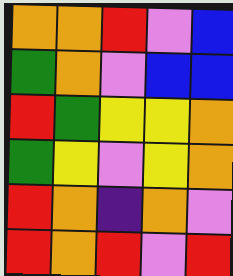[["orange", "orange", "red", "violet", "blue"], ["green", "orange", "violet", "blue", "blue"], ["red", "green", "yellow", "yellow", "orange"], ["green", "yellow", "violet", "yellow", "orange"], ["red", "orange", "indigo", "orange", "violet"], ["red", "orange", "red", "violet", "red"]]